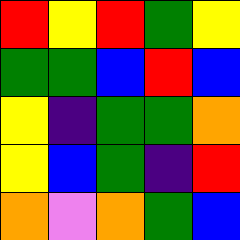[["red", "yellow", "red", "green", "yellow"], ["green", "green", "blue", "red", "blue"], ["yellow", "indigo", "green", "green", "orange"], ["yellow", "blue", "green", "indigo", "red"], ["orange", "violet", "orange", "green", "blue"]]